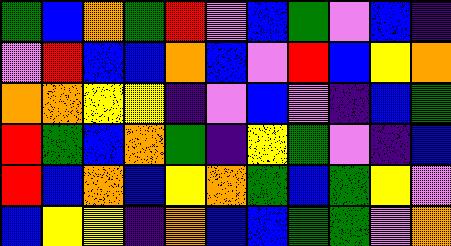[["green", "blue", "orange", "green", "red", "violet", "blue", "green", "violet", "blue", "indigo"], ["violet", "red", "blue", "blue", "orange", "blue", "violet", "red", "blue", "yellow", "orange"], ["orange", "orange", "yellow", "yellow", "indigo", "violet", "blue", "violet", "indigo", "blue", "green"], ["red", "green", "blue", "orange", "green", "indigo", "yellow", "green", "violet", "indigo", "blue"], ["red", "blue", "orange", "blue", "yellow", "orange", "green", "blue", "green", "yellow", "violet"], ["blue", "yellow", "yellow", "indigo", "orange", "blue", "blue", "green", "green", "violet", "orange"]]